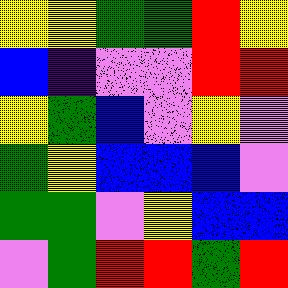[["yellow", "yellow", "green", "green", "red", "yellow"], ["blue", "indigo", "violet", "violet", "red", "red"], ["yellow", "green", "blue", "violet", "yellow", "violet"], ["green", "yellow", "blue", "blue", "blue", "violet"], ["green", "green", "violet", "yellow", "blue", "blue"], ["violet", "green", "red", "red", "green", "red"]]